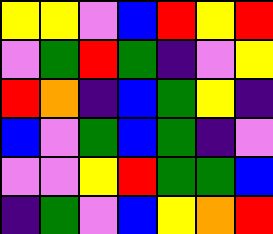[["yellow", "yellow", "violet", "blue", "red", "yellow", "red"], ["violet", "green", "red", "green", "indigo", "violet", "yellow"], ["red", "orange", "indigo", "blue", "green", "yellow", "indigo"], ["blue", "violet", "green", "blue", "green", "indigo", "violet"], ["violet", "violet", "yellow", "red", "green", "green", "blue"], ["indigo", "green", "violet", "blue", "yellow", "orange", "red"]]